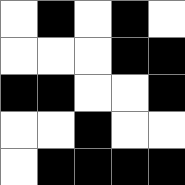[["white", "black", "white", "black", "white"], ["white", "white", "white", "black", "black"], ["black", "black", "white", "white", "black"], ["white", "white", "black", "white", "white"], ["white", "black", "black", "black", "black"]]